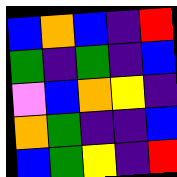[["blue", "orange", "blue", "indigo", "red"], ["green", "indigo", "green", "indigo", "blue"], ["violet", "blue", "orange", "yellow", "indigo"], ["orange", "green", "indigo", "indigo", "blue"], ["blue", "green", "yellow", "indigo", "red"]]